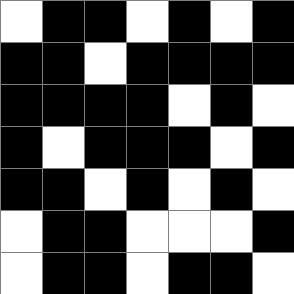[["white", "black", "black", "white", "black", "white", "black"], ["black", "black", "white", "black", "black", "black", "black"], ["black", "black", "black", "black", "white", "black", "white"], ["black", "white", "black", "black", "black", "white", "black"], ["black", "black", "white", "black", "white", "black", "white"], ["white", "black", "black", "white", "white", "white", "black"], ["white", "black", "black", "white", "black", "black", "white"]]